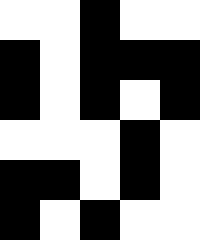[["white", "white", "black", "white", "white"], ["black", "white", "black", "black", "black"], ["black", "white", "black", "white", "black"], ["white", "white", "white", "black", "white"], ["black", "black", "white", "black", "white"], ["black", "white", "black", "white", "white"]]